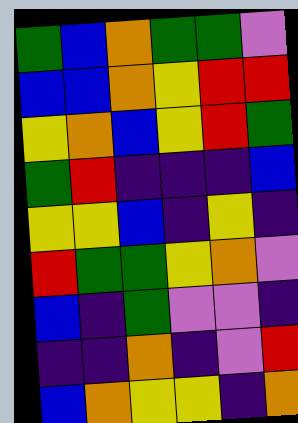[["green", "blue", "orange", "green", "green", "violet"], ["blue", "blue", "orange", "yellow", "red", "red"], ["yellow", "orange", "blue", "yellow", "red", "green"], ["green", "red", "indigo", "indigo", "indigo", "blue"], ["yellow", "yellow", "blue", "indigo", "yellow", "indigo"], ["red", "green", "green", "yellow", "orange", "violet"], ["blue", "indigo", "green", "violet", "violet", "indigo"], ["indigo", "indigo", "orange", "indigo", "violet", "red"], ["blue", "orange", "yellow", "yellow", "indigo", "orange"]]